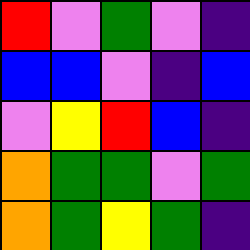[["red", "violet", "green", "violet", "indigo"], ["blue", "blue", "violet", "indigo", "blue"], ["violet", "yellow", "red", "blue", "indigo"], ["orange", "green", "green", "violet", "green"], ["orange", "green", "yellow", "green", "indigo"]]